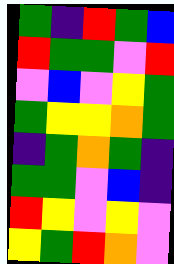[["green", "indigo", "red", "green", "blue"], ["red", "green", "green", "violet", "red"], ["violet", "blue", "violet", "yellow", "green"], ["green", "yellow", "yellow", "orange", "green"], ["indigo", "green", "orange", "green", "indigo"], ["green", "green", "violet", "blue", "indigo"], ["red", "yellow", "violet", "yellow", "violet"], ["yellow", "green", "red", "orange", "violet"]]